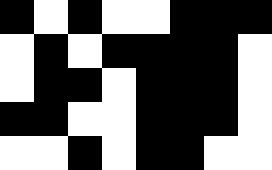[["black", "white", "black", "white", "white", "black", "black", "black"], ["white", "black", "white", "black", "black", "black", "black", "white"], ["white", "black", "black", "white", "black", "black", "black", "white"], ["black", "black", "white", "white", "black", "black", "black", "white"], ["white", "white", "black", "white", "black", "black", "white", "white"]]